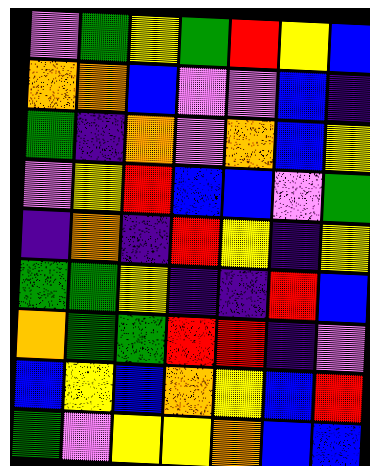[["violet", "green", "yellow", "green", "red", "yellow", "blue"], ["orange", "orange", "blue", "violet", "violet", "blue", "indigo"], ["green", "indigo", "orange", "violet", "orange", "blue", "yellow"], ["violet", "yellow", "red", "blue", "blue", "violet", "green"], ["indigo", "orange", "indigo", "red", "yellow", "indigo", "yellow"], ["green", "green", "yellow", "indigo", "indigo", "red", "blue"], ["orange", "green", "green", "red", "red", "indigo", "violet"], ["blue", "yellow", "blue", "orange", "yellow", "blue", "red"], ["green", "violet", "yellow", "yellow", "orange", "blue", "blue"]]